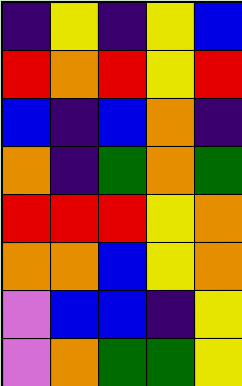[["indigo", "yellow", "indigo", "yellow", "blue"], ["red", "orange", "red", "yellow", "red"], ["blue", "indigo", "blue", "orange", "indigo"], ["orange", "indigo", "green", "orange", "green"], ["red", "red", "red", "yellow", "orange"], ["orange", "orange", "blue", "yellow", "orange"], ["violet", "blue", "blue", "indigo", "yellow"], ["violet", "orange", "green", "green", "yellow"]]